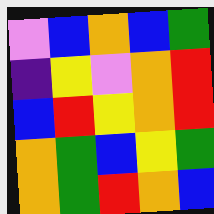[["violet", "blue", "orange", "blue", "green"], ["indigo", "yellow", "violet", "orange", "red"], ["blue", "red", "yellow", "orange", "red"], ["orange", "green", "blue", "yellow", "green"], ["orange", "green", "red", "orange", "blue"]]